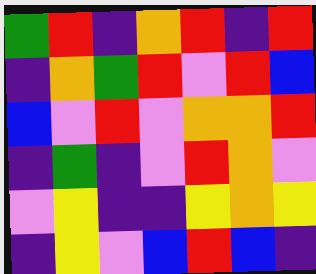[["green", "red", "indigo", "orange", "red", "indigo", "red"], ["indigo", "orange", "green", "red", "violet", "red", "blue"], ["blue", "violet", "red", "violet", "orange", "orange", "red"], ["indigo", "green", "indigo", "violet", "red", "orange", "violet"], ["violet", "yellow", "indigo", "indigo", "yellow", "orange", "yellow"], ["indigo", "yellow", "violet", "blue", "red", "blue", "indigo"]]